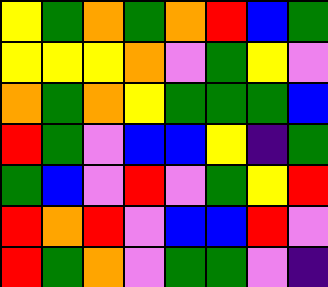[["yellow", "green", "orange", "green", "orange", "red", "blue", "green"], ["yellow", "yellow", "yellow", "orange", "violet", "green", "yellow", "violet"], ["orange", "green", "orange", "yellow", "green", "green", "green", "blue"], ["red", "green", "violet", "blue", "blue", "yellow", "indigo", "green"], ["green", "blue", "violet", "red", "violet", "green", "yellow", "red"], ["red", "orange", "red", "violet", "blue", "blue", "red", "violet"], ["red", "green", "orange", "violet", "green", "green", "violet", "indigo"]]